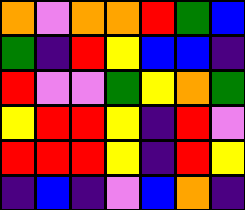[["orange", "violet", "orange", "orange", "red", "green", "blue"], ["green", "indigo", "red", "yellow", "blue", "blue", "indigo"], ["red", "violet", "violet", "green", "yellow", "orange", "green"], ["yellow", "red", "red", "yellow", "indigo", "red", "violet"], ["red", "red", "red", "yellow", "indigo", "red", "yellow"], ["indigo", "blue", "indigo", "violet", "blue", "orange", "indigo"]]